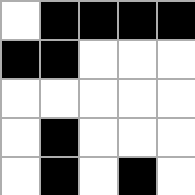[["white", "black", "black", "black", "black"], ["black", "black", "white", "white", "white"], ["white", "white", "white", "white", "white"], ["white", "black", "white", "white", "white"], ["white", "black", "white", "black", "white"]]